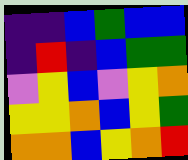[["indigo", "indigo", "blue", "green", "blue", "blue"], ["indigo", "red", "indigo", "blue", "green", "green"], ["violet", "yellow", "blue", "violet", "yellow", "orange"], ["yellow", "yellow", "orange", "blue", "yellow", "green"], ["orange", "orange", "blue", "yellow", "orange", "red"]]